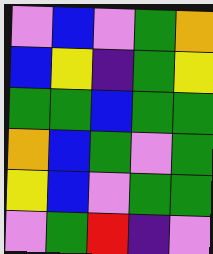[["violet", "blue", "violet", "green", "orange"], ["blue", "yellow", "indigo", "green", "yellow"], ["green", "green", "blue", "green", "green"], ["orange", "blue", "green", "violet", "green"], ["yellow", "blue", "violet", "green", "green"], ["violet", "green", "red", "indigo", "violet"]]